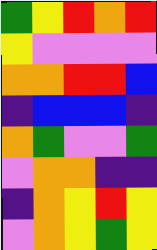[["green", "yellow", "red", "orange", "red"], ["yellow", "violet", "violet", "violet", "violet"], ["orange", "orange", "red", "red", "blue"], ["indigo", "blue", "blue", "blue", "indigo"], ["orange", "green", "violet", "violet", "green"], ["violet", "orange", "orange", "indigo", "indigo"], ["indigo", "orange", "yellow", "red", "yellow"], ["violet", "orange", "yellow", "green", "yellow"]]